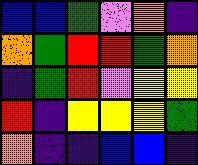[["blue", "blue", "green", "violet", "orange", "indigo"], ["orange", "green", "red", "red", "green", "orange"], ["indigo", "green", "red", "violet", "yellow", "yellow"], ["red", "indigo", "yellow", "yellow", "yellow", "green"], ["orange", "indigo", "indigo", "blue", "blue", "indigo"]]